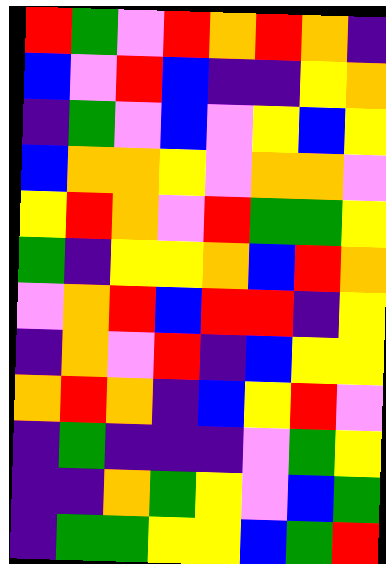[["red", "green", "violet", "red", "orange", "red", "orange", "indigo"], ["blue", "violet", "red", "blue", "indigo", "indigo", "yellow", "orange"], ["indigo", "green", "violet", "blue", "violet", "yellow", "blue", "yellow"], ["blue", "orange", "orange", "yellow", "violet", "orange", "orange", "violet"], ["yellow", "red", "orange", "violet", "red", "green", "green", "yellow"], ["green", "indigo", "yellow", "yellow", "orange", "blue", "red", "orange"], ["violet", "orange", "red", "blue", "red", "red", "indigo", "yellow"], ["indigo", "orange", "violet", "red", "indigo", "blue", "yellow", "yellow"], ["orange", "red", "orange", "indigo", "blue", "yellow", "red", "violet"], ["indigo", "green", "indigo", "indigo", "indigo", "violet", "green", "yellow"], ["indigo", "indigo", "orange", "green", "yellow", "violet", "blue", "green"], ["indigo", "green", "green", "yellow", "yellow", "blue", "green", "red"]]